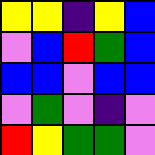[["yellow", "yellow", "indigo", "yellow", "blue"], ["violet", "blue", "red", "green", "blue"], ["blue", "blue", "violet", "blue", "blue"], ["violet", "green", "violet", "indigo", "violet"], ["red", "yellow", "green", "green", "violet"]]